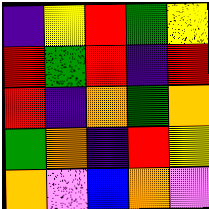[["indigo", "yellow", "red", "green", "yellow"], ["red", "green", "red", "indigo", "red"], ["red", "indigo", "orange", "green", "orange"], ["green", "orange", "indigo", "red", "yellow"], ["orange", "violet", "blue", "orange", "violet"]]